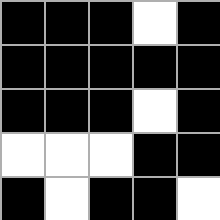[["black", "black", "black", "white", "black"], ["black", "black", "black", "black", "black"], ["black", "black", "black", "white", "black"], ["white", "white", "white", "black", "black"], ["black", "white", "black", "black", "white"]]